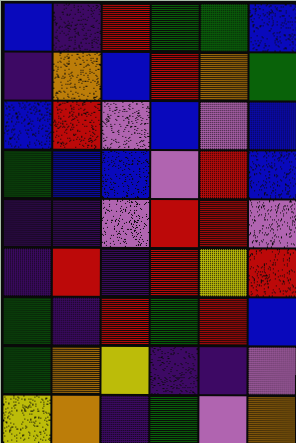[["blue", "indigo", "red", "green", "green", "blue"], ["indigo", "orange", "blue", "red", "orange", "green"], ["blue", "red", "violet", "blue", "violet", "blue"], ["green", "blue", "blue", "violet", "red", "blue"], ["indigo", "indigo", "violet", "red", "red", "violet"], ["indigo", "red", "indigo", "red", "yellow", "red"], ["green", "indigo", "red", "green", "red", "blue"], ["green", "orange", "yellow", "indigo", "indigo", "violet"], ["yellow", "orange", "indigo", "green", "violet", "orange"]]